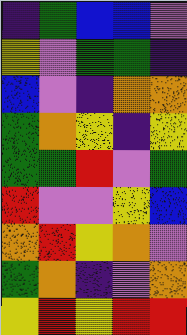[["indigo", "green", "blue", "blue", "violet"], ["yellow", "violet", "green", "green", "indigo"], ["blue", "violet", "indigo", "orange", "orange"], ["green", "orange", "yellow", "indigo", "yellow"], ["green", "green", "red", "violet", "green"], ["red", "violet", "violet", "yellow", "blue"], ["orange", "red", "yellow", "orange", "violet"], ["green", "orange", "indigo", "violet", "orange"], ["yellow", "red", "yellow", "red", "red"]]